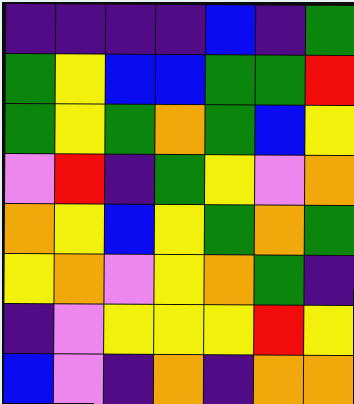[["indigo", "indigo", "indigo", "indigo", "blue", "indigo", "green"], ["green", "yellow", "blue", "blue", "green", "green", "red"], ["green", "yellow", "green", "orange", "green", "blue", "yellow"], ["violet", "red", "indigo", "green", "yellow", "violet", "orange"], ["orange", "yellow", "blue", "yellow", "green", "orange", "green"], ["yellow", "orange", "violet", "yellow", "orange", "green", "indigo"], ["indigo", "violet", "yellow", "yellow", "yellow", "red", "yellow"], ["blue", "violet", "indigo", "orange", "indigo", "orange", "orange"]]